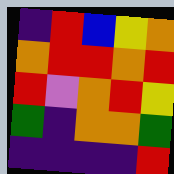[["indigo", "red", "blue", "yellow", "orange"], ["orange", "red", "red", "orange", "red"], ["red", "violet", "orange", "red", "yellow"], ["green", "indigo", "orange", "orange", "green"], ["indigo", "indigo", "indigo", "indigo", "red"]]